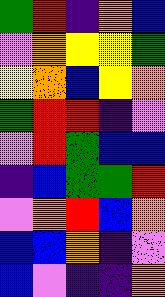[["green", "red", "indigo", "orange", "blue"], ["violet", "orange", "yellow", "yellow", "green"], ["yellow", "orange", "blue", "yellow", "orange"], ["green", "red", "red", "indigo", "violet"], ["violet", "red", "green", "blue", "blue"], ["indigo", "blue", "green", "green", "red"], ["violet", "orange", "red", "blue", "orange"], ["blue", "blue", "orange", "indigo", "violet"], ["blue", "violet", "indigo", "indigo", "orange"]]